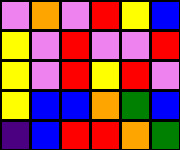[["violet", "orange", "violet", "red", "yellow", "blue"], ["yellow", "violet", "red", "violet", "violet", "red"], ["yellow", "violet", "red", "yellow", "red", "violet"], ["yellow", "blue", "blue", "orange", "green", "blue"], ["indigo", "blue", "red", "red", "orange", "green"]]